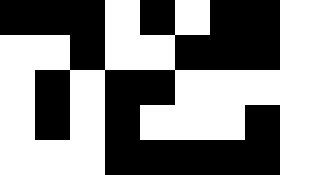[["black", "black", "black", "white", "black", "white", "black", "black", "white"], ["white", "white", "black", "white", "white", "black", "black", "black", "white"], ["white", "black", "white", "black", "black", "white", "white", "white", "white"], ["white", "black", "white", "black", "white", "white", "white", "black", "white"], ["white", "white", "white", "black", "black", "black", "black", "black", "white"]]